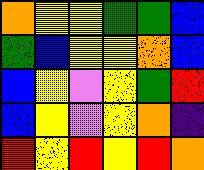[["orange", "yellow", "yellow", "green", "green", "blue"], ["green", "blue", "yellow", "yellow", "orange", "blue"], ["blue", "yellow", "violet", "yellow", "green", "red"], ["blue", "yellow", "violet", "yellow", "orange", "indigo"], ["red", "yellow", "red", "yellow", "red", "orange"]]